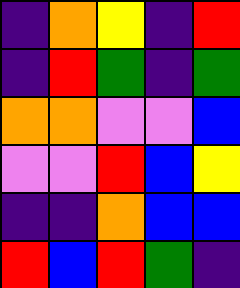[["indigo", "orange", "yellow", "indigo", "red"], ["indigo", "red", "green", "indigo", "green"], ["orange", "orange", "violet", "violet", "blue"], ["violet", "violet", "red", "blue", "yellow"], ["indigo", "indigo", "orange", "blue", "blue"], ["red", "blue", "red", "green", "indigo"]]